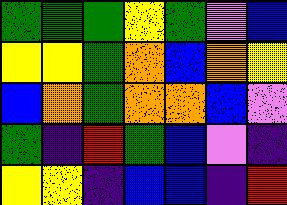[["green", "green", "green", "yellow", "green", "violet", "blue"], ["yellow", "yellow", "green", "orange", "blue", "orange", "yellow"], ["blue", "orange", "green", "orange", "orange", "blue", "violet"], ["green", "indigo", "red", "green", "blue", "violet", "indigo"], ["yellow", "yellow", "indigo", "blue", "blue", "indigo", "red"]]